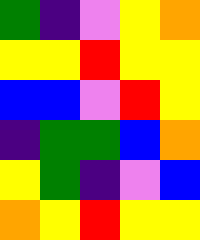[["green", "indigo", "violet", "yellow", "orange"], ["yellow", "yellow", "red", "yellow", "yellow"], ["blue", "blue", "violet", "red", "yellow"], ["indigo", "green", "green", "blue", "orange"], ["yellow", "green", "indigo", "violet", "blue"], ["orange", "yellow", "red", "yellow", "yellow"]]